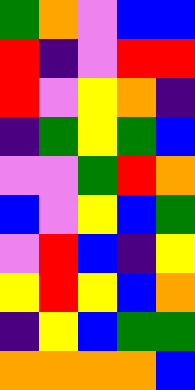[["green", "orange", "violet", "blue", "blue"], ["red", "indigo", "violet", "red", "red"], ["red", "violet", "yellow", "orange", "indigo"], ["indigo", "green", "yellow", "green", "blue"], ["violet", "violet", "green", "red", "orange"], ["blue", "violet", "yellow", "blue", "green"], ["violet", "red", "blue", "indigo", "yellow"], ["yellow", "red", "yellow", "blue", "orange"], ["indigo", "yellow", "blue", "green", "green"], ["orange", "orange", "orange", "orange", "blue"]]